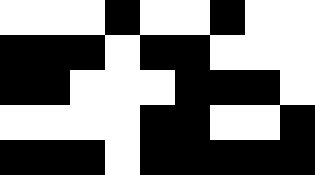[["white", "white", "white", "black", "white", "white", "black", "white", "white"], ["black", "black", "black", "white", "black", "black", "white", "white", "white"], ["black", "black", "white", "white", "white", "black", "black", "black", "white"], ["white", "white", "white", "white", "black", "black", "white", "white", "black"], ["black", "black", "black", "white", "black", "black", "black", "black", "black"]]